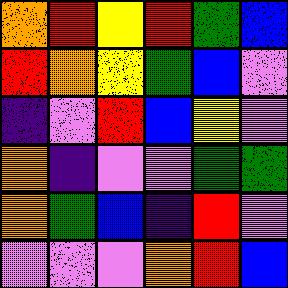[["orange", "red", "yellow", "red", "green", "blue"], ["red", "orange", "yellow", "green", "blue", "violet"], ["indigo", "violet", "red", "blue", "yellow", "violet"], ["orange", "indigo", "violet", "violet", "green", "green"], ["orange", "green", "blue", "indigo", "red", "violet"], ["violet", "violet", "violet", "orange", "red", "blue"]]